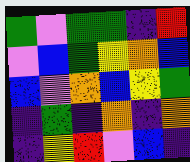[["green", "violet", "green", "green", "indigo", "red"], ["violet", "blue", "green", "yellow", "orange", "blue"], ["blue", "violet", "orange", "blue", "yellow", "green"], ["indigo", "green", "indigo", "orange", "indigo", "orange"], ["indigo", "yellow", "red", "violet", "blue", "indigo"]]